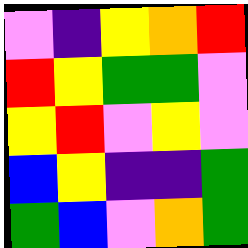[["violet", "indigo", "yellow", "orange", "red"], ["red", "yellow", "green", "green", "violet"], ["yellow", "red", "violet", "yellow", "violet"], ["blue", "yellow", "indigo", "indigo", "green"], ["green", "blue", "violet", "orange", "green"]]